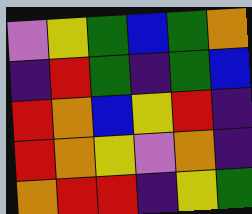[["violet", "yellow", "green", "blue", "green", "orange"], ["indigo", "red", "green", "indigo", "green", "blue"], ["red", "orange", "blue", "yellow", "red", "indigo"], ["red", "orange", "yellow", "violet", "orange", "indigo"], ["orange", "red", "red", "indigo", "yellow", "green"]]